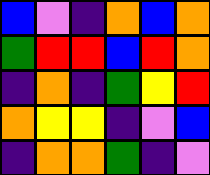[["blue", "violet", "indigo", "orange", "blue", "orange"], ["green", "red", "red", "blue", "red", "orange"], ["indigo", "orange", "indigo", "green", "yellow", "red"], ["orange", "yellow", "yellow", "indigo", "violet", "blue"], ["indigo", "orange", "orange", "green", "indigo", "violet"]]